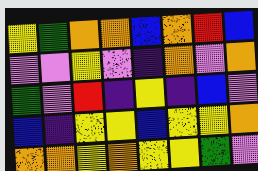[["yellow", "green", "orange", "orange", "blue", "orange", "red", "blue"], ["violet", "violet", "yellow", "violet", "indigo", "orange", "violet", "orange"], ["green", "violet", "red", "indigo", "yellow", "indigo", "blue", "violet"], ["blue", "indigo", "yellow", "yellow", "blue", "yellow", "yellow", "orange"], ["orange", "orange", "yellow", "orange", "yellow", "yellow", "green", "violet"]]